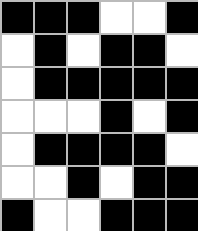[["black", "black", "black", "white", "white", "black"], ["white", "black", "white", "black", "black", "white"], ["white", "black", "black", "black", "black", "black"], ["white", "white", "white", "black", "white", "black"], ["white", "black", "black", "black", "black", "white"], ["white", "white", "black", "white", "black", "black"], ["black", "white", "white", "black", "black", "black"]]